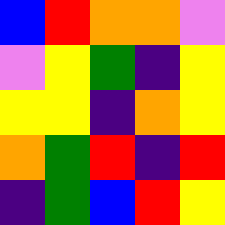[["blue", "red", "orange", "orange", "violet"], ["violet", "yellow", "green", "indigo", "yellow"], ["yellow", "yellow", "indigo", "orange", "yellow"], ["orange", "green", "red", "indigo", "red"], ["indigo", "green", "blue", "red", "yellow"]]